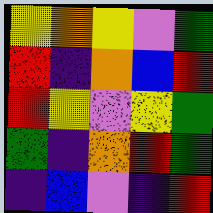[["yellow", "orange", "yellow", "violet", "green"], ["red", "indigo", "orange", "blue", "red"], ["red", "yellow", "violet", "yellow", "green"], ["green", "indigo", "orange", "red", "green"], ["indigo", "blue", "violet", "indigo", "red"]]